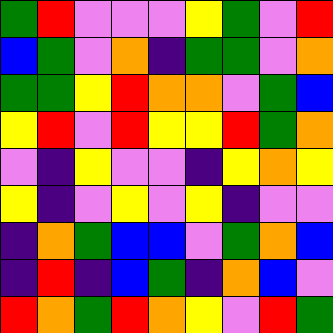[["green", "red", "violet", "violet", "violet", "yellow", "green", "violet", "red"], ["blue", "green", "violet", "orange", "indigo", "green", "green", "violet", "orange"], ["green", "green", "yellow", "red", "orange", "orange", "violet", "green", "blue"], ["yellow", "red", "violet", "red", "yellow", "yellow", "red", "green", "orange"], ["violet", "indigo", "yellow", "violet", "violet", "indigo", "yellow", "orange", "yellow"], ["yellow", "indigo", "violet", "yellow", "violet", "yellow", "indigo", "violet", "violet"], ["indigo", "orange", "green", "blue", "blue", "violet", "green", "orange", "blue"], ["indigo", "red", "indigo", "blue", "green", "indigo", "orange", "blue", "violet"], ["red", "orange", "green", "red", "orange", "yellow", "violet", "red", "green"]]